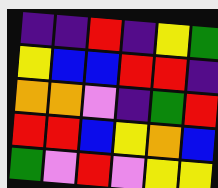[["indigo", "indigo", "red", "indigo", "yellow", "green"], ["yellow", "blue", "blue", "red", "red", "indigo"], ["orange", "orange", "violet", "indigo", "green", "red"], ["red", "red", "blue", "yellow", "orange", "blue"], ["green", "violet", "red", "violet", "yellow", "yellow"]]